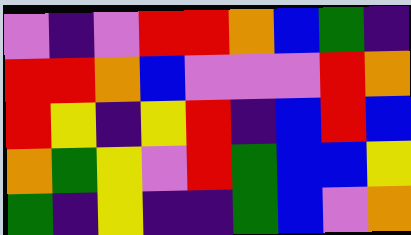[["violet", "indigo", "violet", "red", "red", "orange", "blue", "green", "indigo"], ["red", "red", "orange", "blue", "violet", "violet", "violet", "red", "orange"], ["red", "yellow", "indigo", "yellow", "red", "indigo", "blue", "red", "blue"], ["orange", "green", "yellow", "violet", "red", "green", "blue", "blue", "yellow"], ["green", "indigo", "yellow", "indigo", "indigo", "green", "blue", "violet", "orange"]]